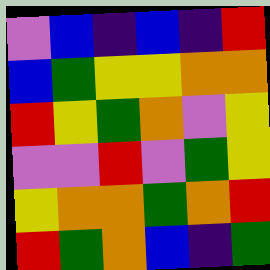[["violet", "blue", "indigo", "blue", "indigo", "red"], ["blue", "green", "yellow", "yellow", "orange", "orange"], ["red", "yellow", "green", "orange", "violet", "yellow"], ["violet", "violet", "red", "violet", "green", "yellow"], ["yellow", "orange", "orange", "green", "orange", "red"], ["red", "green", "orange", "blue", "indigo", "green"]]